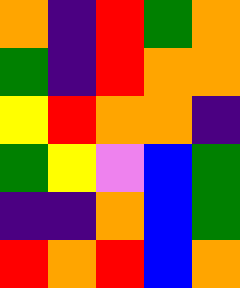[["orange", "indigo", "red", "green", "orange"], ["green", "indigo", "red", "orange", "orange"], ["yellow", "red", "orange", "orange", "indigo"], ["green", "yellow", "violet", "blue", "green"], ["indigo", "indigo", "orange", "blue", "green"], ["red", "orange", "red", "blue", "orange"]]